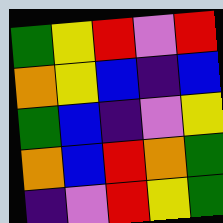[["green", "yellow", "red", "violet", "red"], ["orange", "yellow", "blue", "indigo", "blue"], ["green", "blue", "indigo", "violet", "yellow"], ["orange", "blue", "red", "orange", "green"], ["indigo", "violet", "red", "yellow", "green"]]